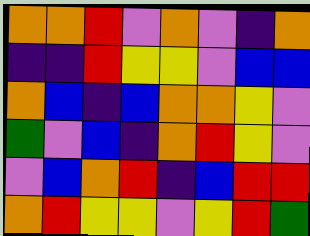[["orange", "orange", "red", "violet", "orange", "violet", "indigo", "orange"], ["indigo", "indigo", "red", "yellow", "yellow", "violet", "blue", "blue"], ["orange", "blue", "indigo", "blue", "orange", "orange", "yellow", "violet"], ["green", "violet", "blue", "indigo", "orange", "red", "yellow", "violet"], ["violet", "blue", "orange", "red", "indigo", "blue", "red", "red"], ["orange", "red", "yellow", "yellow", "violet", "yellow", "red", "green"]]